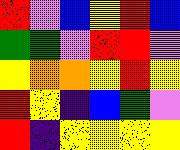[["red", "violet", "blue", "yellow", "red", "blue"], ["green", "green", "violet", "red", "red", "violet"], ["yellow", "orange", "orange", "yellow", "red", "yellow"], ["red", "yellow", "indigo", "blue", "green", "violet"], ["red", "indigo", "yellow", "yellow", "yellow", "yellow"]]